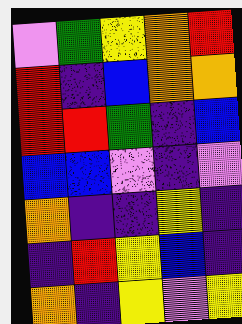[["violet", "green", "yellow", "orange", "red"], ["red", "indigo", "blue", "orange", "orange"], ["red", "red", "green", "indigo", "blue"], ["blue", "blue", "violet", "indigo", "violet"], ["orange", "indigo", "indigo", "yellow", "indigo"], ["indigo", "red", "yellow", "blue", "indigo"], ["orange", "indigo", "yellow", "violet", "yellow"]]